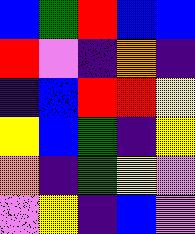[["blue", "green", "red", "blue", "blue"], ["red", "violet", "indigo", "orange", "indigo"], ["indigo", "blue", "red", "red", "yellow"], ["yellow", "blue", "green", "indigo", "yellow"], ["orange", "indigo", "green", "yellow", "violet"], ["violet", "yellow", "indigo", "blue", "violet"]]